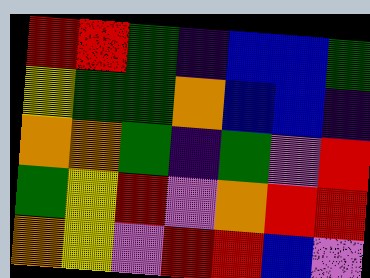[["red", "red", "green", "indigo", "blue", "blue", "green"], ["yellow", "green", "green", "orange", "blue", "blue", "indigo"], ["orange", "orange", "green", "indigo", "green", "violet", "red"], ["green", "yellow", "red", "violet", "orange", "red", "red"], ["orange", "yellow", "violet", "red", "red", "blue", "violet"]]